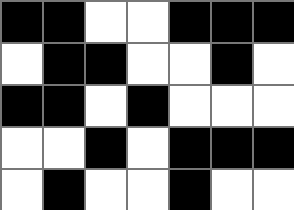[["black", "black", "white", "white", "black", "black", "black"], ["white", "black", "black", "white", "white", "black", "white"], ["black", "black", "white", "black", "white", "white", "white"], ["white", "white", "black", "white", "black", "black", "black"], ["white", "black", "white", "white", "black", "white", "white"]]